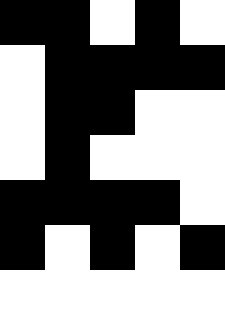[["black", "black", "white", "black", "white"], ["white", "black", "black", "black", "black"], ["white", "black", "black", "white", "white"], ["white", "black", "white", "white", "white"], ["black", "black", "black", "black", "white"], ["black", "white", "black", "white", "black"], ["white", "white", "white", "white", "white"]]